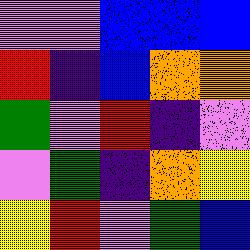[["violet", "violet", "blue", "blue", "blue"], ["red", "indigo", "blue", "orange", "orange"], ["green", "violet", "red", "indigo", "violet"], ["violet", "green", "indigo", "orange", "yellow"], ["yellow", "red", "violet", "green", "blue"]]